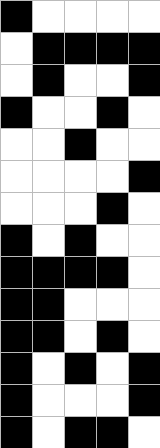[["black", "white", "white", "white", "white"], ["white", "black", "black", "black", "black"], ["white", "black", "white", "white", "black"], ["black", "white", "white", "black", "white"], ["white", "white", "black", "white", "white"], ["white", "white", "white", "white", "black"], ["white", "white", "white", "black", "white"], ["black", "white", "black", "white", "white"], ["black", "black", "black", "black", "white"], ["black", "black", "white", "white", "white"], ["black", "black", "white", "black", "white"], ["black", "white", "black", "white", "black"], ["black", "white", "white", "white", "black"], ["black", "white", "black", "black", "white"]]